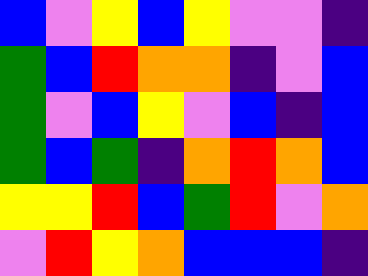[["blue", "violet", "yellow", "blue", "yellow", "violet", "violet", "indigo"], ["green", "blue", "red", "orange", "orange", "indigo", "violet", "blue"], ["green", "violet", "blue", "yellow", "violet", "blue", "indigo", "blue"], ["green", "blue", "green", "indigo", "orange", "red", "orange", "blue"], ["yellow", "yellow", "red", "blue", "green", "red", "violet", "orange"], ["violet", "red", "yellow", "orange", "blue", "blue", "blue", "indigo"]]